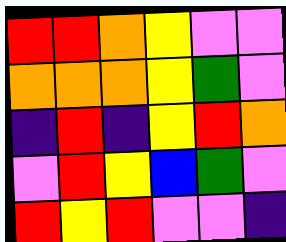[["red", "red", "orange", "yellow", "violet", "violet"], ["orange", "orange", "orange", "yellow", "green", "violet"], ["indigo", "red", "indigo", "yellow", "red", "orange"], ["violet", "red", "yellow", "blue", "green", "violet"], ["red", "yellow", "red", "violet", "violet", "indigo"]]